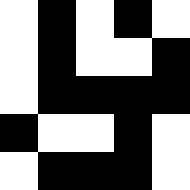[["white", "black", "white", "black", "white"], ["white", "black", "white", "white", "black"], ["white", "black", "black", "black", "black"], ["black", "white", "white", "black", "white"], ["white", "black", "black", "black", "white"]]